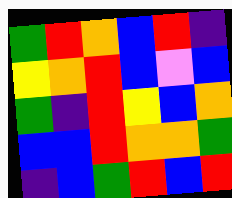[["green", "red", "orange", "blue", "red", "indigo"], ["yellow", "orange", "red", "blue", "violet", "blue"], ["green", "indigo", "red", "yellow", "blue", "orange"], ["blue", "blue", "red", "orange", "orange", "green"], ["indigo", "blue", "green", "red", "blue", "red"]]